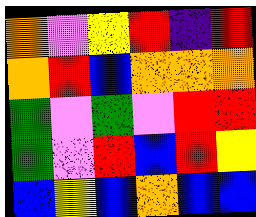[["orange", "violet", "yellow", "red", "indigo", "red"], ["orange", "red", "blue", "orange", "orange", "orange"], ["green", "violet", "green", "violet", "red", "red"], ["green", "violet", "red", "blue", "red", "yellow"], ["blue", "yellow", "blue", "orange", "blue", "blue"]]